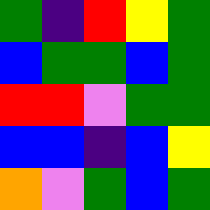[["green", "indigo", "red", "yellow", "green"], ["blue", "green", "green", "blue", "green"], ["red", "red", "violet", "green", "green"], ["blue", "blue", "indigo", "blue", "yellow"], ["orange", "violet", "green", "blue", "green"]]